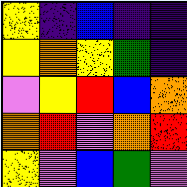[["yellow", "indigo", "blue", "indigo", "indigo"], ["yellow", "orange", "yellow", "green", "indigo"], ["violet", "yellow", "red", "blue", "orange"], ["orange", "red", "violet", "orange", "red"], ["yellow", "violet", "blue", "green", "violet"]]